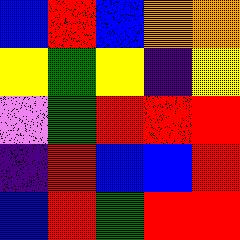[["blue", "red", "blue", "orange", "orange"], ["yellow", "green", "yellow", "indigo", "yellow"], ["violet", "green", "red", "red", "red"], ["indigo", "red", "blue", "blue", "red"], ["blue", "red", "green", "red", "red"]]